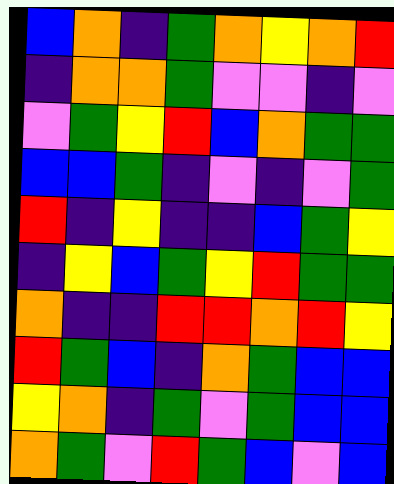[["blue", "orange", "indigo", "green", "orange", "yellow", "orange", "red"], ["indigo", "orange", "orange", "green", "violet", "violet", "indigo", "violet"], ["violet", "green", "yellow", "red", "blue", "orange", "green", "green"], ["blue", "blue", "green", "indigo", "violet", "indigo", "violet", "green"], ["red", "indigo", "yellow", "indigo", "indigo", "blue", "green", "yellow"], ["indigo", "yellow", "blue", "green", "yellow", "red", "green", "green"], ["orange", "indigo", "indigo", "red", "red", "orange", "red", "yellow"], ["red", "green", "blue", "indigo", "orange", "green", "blue", "blue"], ["yellow", "orange", "indigo", "green", "violet", "green", "blue", "blue"], ["orange", "green", "violet", "red", "green", "blue", "violet", "blue"]]